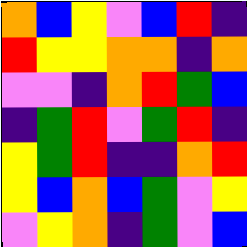[["orange", "blue", "yellow", "violet", "blue", "red", "indigo"], ["red", "yellow", "yellow", "orange", "orange", "indigo", "orange"], ["violet", "violet", "indigo", "orange", "red", "green", "blue"], ["indigo", "green", "red", "violet", "green", "red", "indigo"], ["yellow", "green", "red", "indigo", "indigo", "orange", "red"], ["yellow", "blue", "orange", "blue", "green", "violet", "yellow"], ["violet", "yellow", "orange", "indigo", "green", "violet", "blue"]]